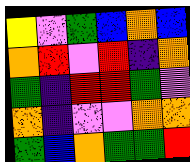[["yellow", "violet", "green", "blue", "orange", "blue"], ["orange", "red", "violet", "red", "indigo", "orange"], ["green", "indigo", "red", "red", "green", "violet"], ["orange", "indigo", "violet", "violet", "orange", "orange"], ["green", "blue", "orange", "green", "green", "red"]]